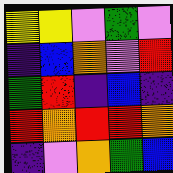[["yellow", "yellow", "violet", "green", "violet"], ["indigo", "blue", "orange", "violet", "red"], ["green", "red", "indigo", "blue", "indigo"], ["red", "orange", "red", "red", "orange"], ["indigo", "violet", "orange", "green", "blue"]]